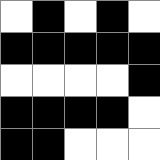[["white", "black", "white", "black", "white"], ["black", "black", "black", "black", "black"], ["white", "white", "white", "white", "black"], ["black", "black", "black", "black", "white"], ["black", "black", "white", "white", "white"]]